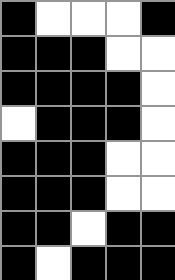[["black", "white", "white", "white", "black"], ["black", "black", "black", "white", "white"], ["black", "black", "black", "black", "white"], ["white", "black", "black", "black", "white"], ["black", "black", "black", "white", "white"], ["black", "black", "black", "white", "white"], ["black", "black", "white", "black", "black"], ["black", "white", "black", "black", "black"]]